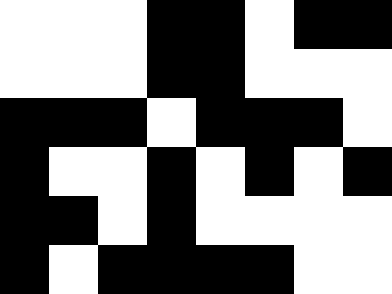[["white", "white", "white", "black", "black", "white", "black", "black"], ["white", "white", "white", "black", "black", "white", "white", "white"], ["black", "black", "black", "white", "black", "black", "black", "white"], ["black", "white", "white", "black", "white", "black", "white", "black"], ["black", "black", "white", "black", "white", "white", "white", "white"], ["black", "white", "black", "black", "black", "black", "white", "white"]]